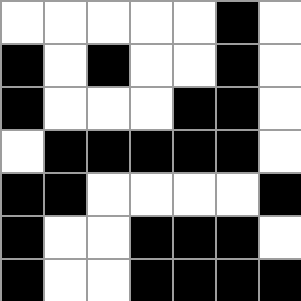[["white", "white", "white", "white", "white", "black", "white"], ["black", "white", "black", "white", "white", "black", "white"], ["black", "white", "white", "white", "black", "black", "white"], ["white", "black", "black", "black", "black", "black", "white"], ["black", "black", "white", "white", "white", "white", "black"], ["black", "white", "white", "black", "black", "black", "white"], ["black", "white", "white", "black", "black", "black", "black"]]